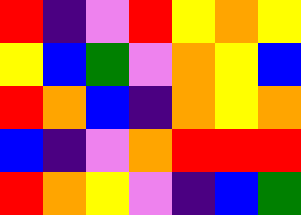[["red", "indigo", "violet", "red", "yellow", "orange", "yellow"], ["yellow", "blue", "green", "violet", "orange", "yellow", "blue"], ["red", "orange", "blue", "indigo", "orange", "yellow", "orange"], ["blue", "indigo", "violet", "orange", "red", "red", "red"], ["red", "orange", "yellow", "violet", "indigo", "blue", "green"]]